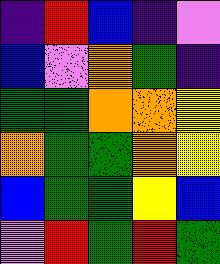[["indigo", "red", "blue", "indigo", "violet"], ["blue", "violet", "orange", "green", "indigo"], ["green", "green", "orange", "orange", "yellow"], ["orange", "green", "green", "orange", "yellow"], ["blue", "green", "green", "yellow", "blue"], ["violet", "red", "green", "red", "green"]]